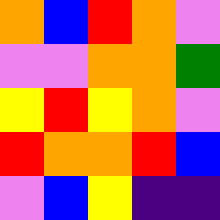[["orange", "blue", "red", "orange", "violet"], ["violet", "violet", "orange", "orange", "green"], ["yellow", "red", "yellow", "orange", "violet"], ["red", "orange", "orange", "red", "blue"], ["violet", "blue", "yellow", "indigo", "indigo"]]